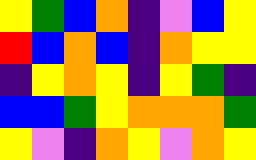[["yellow", "green", "blue", "orange", "indigo", "violet", "blue", "yellow"], ["red", "blue", "orange", "blue", "indigo", "orange", "yellow", "yellow"], ["indigo", "yellow", "orange", "yellow", "indigo", "yellow", "green", "indigo"], ["blue", "blue", "green", "yellow", "orange", "orange", "orange", "green"], ["yellow", "violet", "indigo", "orange", "yellow", "violet", "orange", "yellow"]]